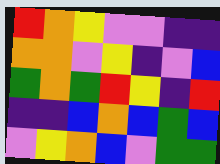[["red", "orange", "yellow", "violet", "violet", "indigo", "indigo"], ["orange", "orange", "violet", "yellow", "indigo", "violet", "blue"], ["green", "orange", "green", "red", "yellow", "indigo", "red"], ["indigo", "indigo", "blue", "orange", "blue", "green", "blue"], ["violet", "yellow", "orange", "blue", "violet", "green", "green"]]